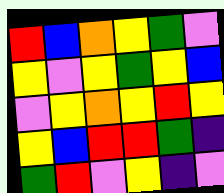[["red", "blue", "orange", "yellow", "green", "violet"], ["yellow", "violet", "yellow", "green", "yellow", "blue"], ["violet", "yellow", "orange", "yellow", "red", "yellow"], ["yellow", "blue", "red", "red", "green", "indigo"], ["green", "red", "violet", "yellow", "indigo", "violet"]]